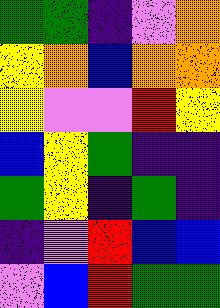[["green", "green", "indigo", "violet", "orange"], ["yellow", "orange", "blue", "orange", "orange"], ["yellow", "violet", "violet", "red", "yellow"], ["blue", "yellow", "green", "indigo", "indigo"], ["green", "yellow", "indigo", "green", "indigo"], ["indigo", "violet", "red", "blue", "blue"], ["violet", "blue", "red", "green", "green"]]